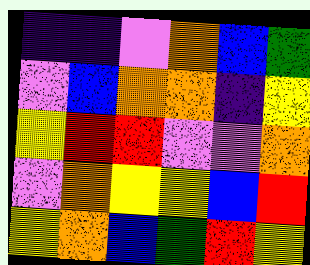[["indigo", "indigo", "violet", "orange", "blue", "green"], ["violet", "blue", "orange", "orange", "indigo", "yellow"], ["yellow", "red", "red", "violet", "violet", "orange"], ["violet", "orange", "yellow", "yellow", "blue", "red"], ["yellow", "orange", "blue", "green", "red", "yellow"]]